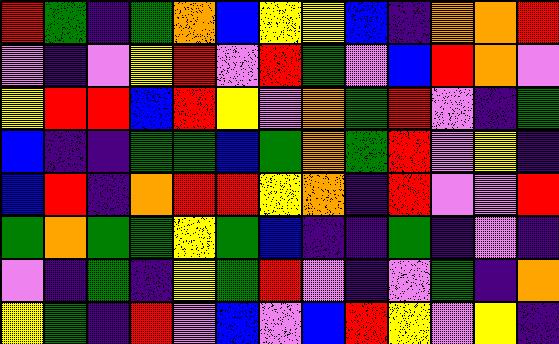[["red", "green", "indigo", "green", "orange", "blue", "yellow", "yellow", "blue", "indigo", "orange", "orange", "red"], ["violet", "indigo", "violet", "yellow", "red", "violet", "red", "green", "violet", "blue", "red", "orange", "violet"], ["yellow", "red", "red", "blue", "red", "yellow", "violet", "orange", "green", "red", "violet", "indigo", "green"], ["blue", "indigo", "indigo", "green", "green", "blue", "green", "orange", "green", "red", "violet", "yellow", "indigo"], ["blue", "red", "indigo", "orange", "red", "red", "yellow", "orange", "indigo", "red", "violet", "violet", "red"], ["green", "orange", "green", "green", "yellow", "green", "blue", "indigo", "indigo", "green", "indigo", "violet", "indigo"], ["violet", "indigo", "green", "indigo", "yellow", "green", "red", "violet", "indigo", "violet", "green", "indigo", "orange"], ["yellow", "green", "indigo", "red", "violet", "blue", "violet", "blue", "red", "yellow", "violet", "yellow", "indigo"]]